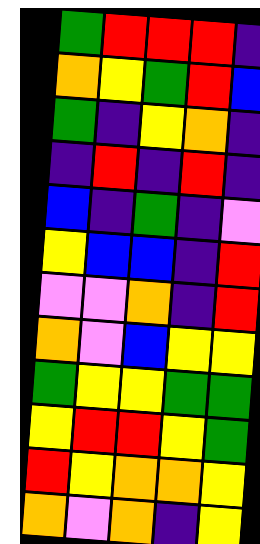[["green", "red", "red", "red", "indigo"], ["orange", "yellow", "green", "red", "blue"], ["green", "indigo", "yellow", "orange", "indigo"], ["indigo", "red", "indigo", "red", "indigo"], ["blue", "indigo", "green", "indigo", "violet"], ["yellow", "blue", "blue", "indigo", "red"], ["violet", "violet", "orange", "indigo", "red"], ["orange", "violet", "blue", "yellow", "yellow"], ["green", "yellow", "yellow", "green", "green"], ["yellow", "red", "red", "yellow", "green"], ["red", "yellow", "orange", "orange", "yellow"], ["orange", "violet", "orange", "indigo", "yellow"]]